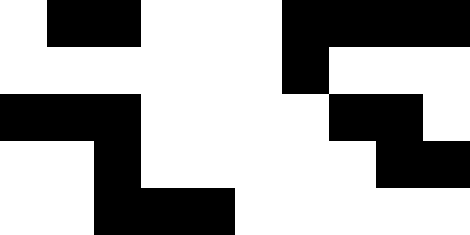[["white", "black", "black", "white", "white", "white", "black", "black", "black", "black"], ["white", "white", "white", "white", "white", "white", "black", "white", "white", "white"], ["black", "black", "black", "white", "white", "white", "white", "black", "black", "white"], ["white", "white", "black", "white", "white", "white", "white", "white", "black", "black"], ["white", "white", "black", "black", "black", "white", "white", "white", "white", "white"]]